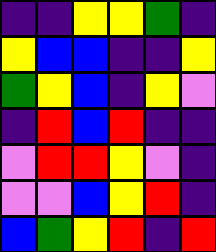[["indigo", "indigo", "yellow", "yellow", "green", "indigo"], ["yellow", "blue", "blue", "indigo", "indigo", "yellow"], ["green", "yellow", "blue", "indigo", "yellow", "violet"], ["indigo", "red", "blue", "red", "indigo", "indigo"], ["violet", "red", "red", "yellow", "violet", "indigo"], ["violet", "violet", "blue", "yellow", "red", "indigo"], ["blue", "green", "yellow", "red", "indigo", "red"]]